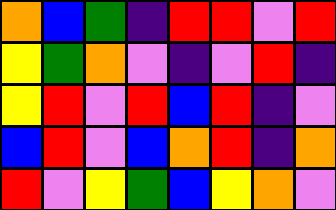[["orange", "blue", "green", "indigo", "red", "red", "violet", "red"], ["yellow", "green", "orange", "violet", "indigo", "violet", "red", "indigo"], ["yellow", "red", "violet", "red", "blue", "red", "indigo", "violet"], ["blue", "red", "violet", "blue", "orange", "red", "indigo", "orange"], ["red", "violet", "yellow", "green", "blue", "yellow", "orange", "violet"]]